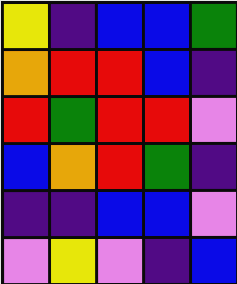[["yellow", "indigo", "blue", "blue", "green"], ["orange", "red", "red", "blue", "indigo"], ["red", "green", "red", "red", "violet"], ["blue", "orange", "red", "green", "indigo"], ["indigo", "indigo", "blue", "blue", "violet"], ["violet", "yellow", "violet", "indigo", "blue"]]